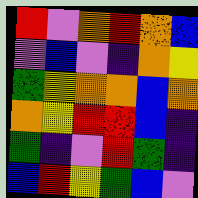[["red", "violet", "orange", "red", "orange", "blue"], ["violet", "blue", "violet", "indigo", "orange", "yellow"], ["green", "yellow", "orange", "orange", "blue", "orange"], ["orange", "yellow", "red", "red", "blue", "indigo"], ["green", "indigo", "violet", "red", "green", "indigo"], ["blue", "red", "yellow", "green", "blue", "violet"]]